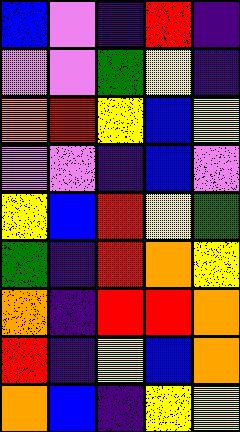[["blue", "violet", "indigo", "red", "indigo"], ["violet", "violet", "green", "yellow", "indigo"], ["orange", "red", "yellow", "blue", "yellow"], ["violet", "violet", "indigo", "blue", "violet"], ["yellow", "blue", "red", "yellow", "green"], ["green", "indigo", "red", "orange", "yellow"], ["orange", "indigo", "red", "red", "orange"], ["red", "indigo", "yellow", "blue", "orange"], ["orange", "blue", "indigo", "yellow", "yellow"]]